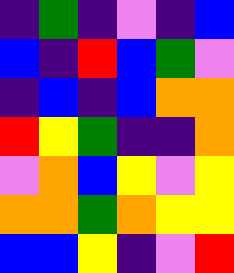[["indigo", "green", "indigo", "violet", "indigo", "blue"], ["blue", "indigo", "red", "blue", "green", "violet"], ["indigo", "blue", "indigo", "blue", "orange", "orange"], ["red", "yellow", "green", "indigo", "indigo", "orange"], ["violet", "orange", "blue", "yellow", "violet", "yellow"], ["orange", "orange", "green", "orange", "yellow", "yellow"], ["blue", "blue", "yellow", "indigo", "violet", "red"]]